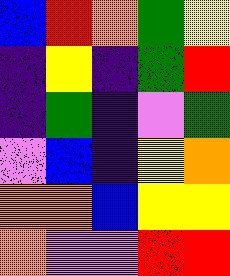[["blue", "red", "orange", "green", "yellow"], ["indigo", "yellow", "indigo", "green", "red"], ["indigo", "green", "indigo", "violet", "green"], ["violet", "blue", "indigo", "yellow", "orange"], ["orange", "orange", "blue", "yellow", "yellow"], ["orange", "violet", "violet", "red", "red"]]